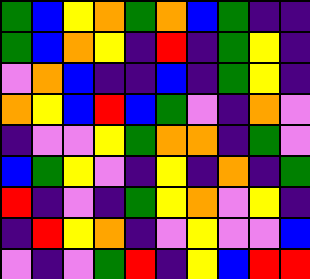[["green", "blue", "yellow", "orange", "green", "orange", "blue", "green", "indigo", "indigo"], ["green", "blue", "orange", "yellow", "indigo", "red", "indigo", "green", "yellow", "indigo"], ["violet", "orange", "blue", "indigo", "indigo", "blue", "indigo", "green", "yellow", "indigo"], ["orange", "yellow", "blue", "red", "blue", "green", "violet", "indigo", "orange", "violet"], ["indigo", "violet", "violet", "yellow", "green", "orange", "orange", "indigo", "green", "violet"], ["blue", "green", "yellow", "violet", "indigo", "yellow", "indigo", "orange", "indigo", "green"], ["red", "indigo", "violet", "indigo", "green", "yellow", "orange", "violet", "yellow", "indigo"], ["indigo", "red", "yellow", "orange", "indigo", "violet", "yellow", "violet", "violet", "blue"], ["violet", "indigo", "violet", "green", "red", "indigo", "yellow", "blue", "red", "red"]]